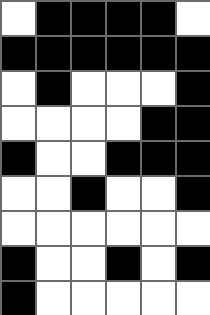[["white", "black", "black", "black", "black", "white"], ["black", "black", "black", "black", "black", "black"], ["white", "black", "white", "white", "white", "black"], ["white", "white", "white", "white", "black", "black"], ["black", "white", "white", "black", "black", "black"], ["white", "white", "black", "white", "white", "black"], ["white", "white", "white", "white", "white", "white"], ["black", "white", "white", "black", "white", "black"], ["black", "white", "white", "white", "white", "white"]]